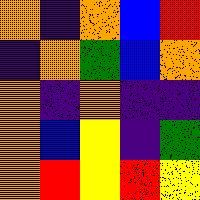[["orange", "indigo", "orange", "blue", "red"], ["indigo", "orange", "green", "blue", "orange"], ["orange", "indigo", "orange", "indigo", "indigo"], ["orange", "blue", "yellow", "indigo", "green"], ["orange", "red", "yellow", "red", "yellow"]]